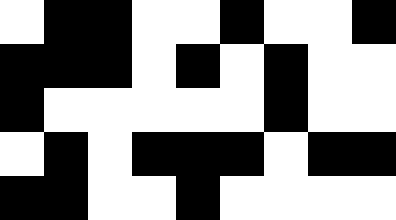[["white", "black", "black", "white", "white", "black", "white", "white", "black"], ["black", "black", "black", "white", "black", "white", "black", "white", "white"], ["black", "white", "white", "white", "white", "white", "black", "white", "white"], ["white", "black", "white", "black", "black", "black", "white", "black", "black"], ["black", "black", "white", "white", "black", "white", "white", "white", "white"]]